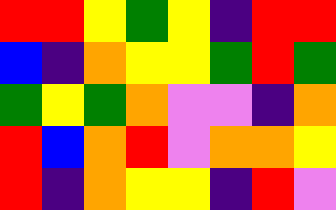[["red", "red", "yellow", "green", "yellow", "indigo", "red", "red"], ["blue", "indigo", "orange", "yellow", "yellow", "green", "red", "green"], ["green", "yellow", "green", "orange", "violet", "violet", "indigo", "orange"], ["red", "blue", "orange", "red", "violet", "orange", "orange", "yellow"], ["red", "indigo", "orange", "yellow", "yellow", "indigo", "red", "violet"]]